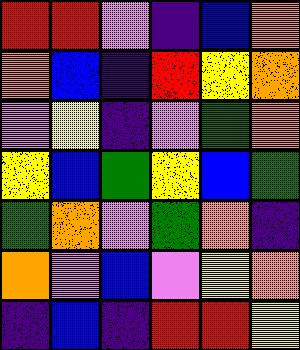[["red", "red", "violet", "indigo", "blue", "orange"], ["orange", "blue", "indigo", "red", "yellow", "orange"], ["violet", "yellow", "indigo", "violet", "green", "orange"], ["yellow", "blue", "green", "yellow", "blue", "green"], ["green", "orange", "violet", "green", "orange", "indigo"], ["orange", "violet", "blue", "violet", "yellow", "orange"], ["indigo", "blue", "indigo", "red", "red", "yellow"]]